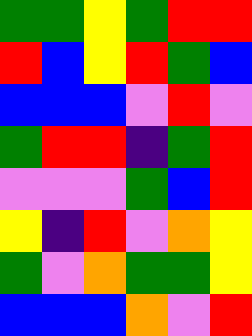[["green", "green", "yellow", "green", "red", "red"], ["red", "blue", "yellow", "red", "green", "blue"], ["blue", "blue", "blue", "violet", "red", "violet"], ["green", "red", "red", "indigo", "green", "red"], ["violet", "violet", "violet", "green", "blue", "red"], ["yellow", "indigo", "red", "violet", "orange", "yellow"], ["green", "violet", "orange", "green", "green", "yellow"], ["blue", "blue", "blue", "orange", "violet", "red"]]